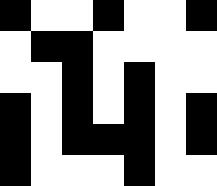[["black", "white", "white", "black", "white", "white", "black"], ["white", "black", "black", "white", "white", "white", "white"], ["white", "white", "black", "white", "black", "white", "white"], ["black", "white", "black", "white", "black", "white", "black"], ["black", "white", "black", "black", "black", "white", "black"], ["black", "white", "white", "white", "black", "white", "white"]]